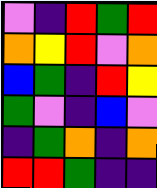[["violet", "indigo", "red", "green", "red"], ["orange", "yellow", "red", "violet", "orange"], ["blue", "green", "indigo", "red", "yellow"], ["green", "violet", "indigo", "blue", "violet"], ["indigo", "green", "orange", "indigo", "orange"], ["red", "red", "green", "indigo", "indigo"]]